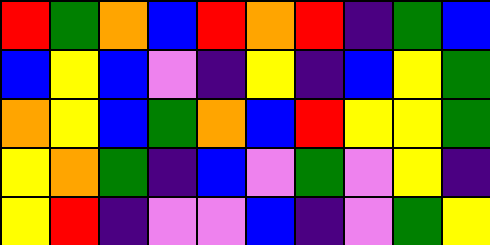[["red", "green", "orange", "blue", "red", "orange", "red", "indigo", "green", "blue"], ["blue", "yellow", "blue", "violet", "indigo", "yellow", "indigo", "blue", "yellow", "green"], ["orange", "yellow", "blue", "green", "orange", "blue", "red", "yellow", "yellow", "green"], ["yellow", "orange", "green", "indigo", "blue", "violet", "green", "violet", "yellow", "indigo"], ["yellow", "red", "indigo", "violet", "violet", "blue", "indigo", "violet", "green", "yellow"]]